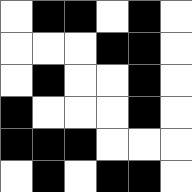[["white", "black", "black", "white", "black", "white"], ["white", "white", "white", "black", "black", "white"], ["white", "black", "white", "white", "black", "white"], ["black", "white", "white", "white", "black", "white"], ["black", "black", "black", "white", "white", "white"], ["white", "black", "white", "black", "black", "white"]]